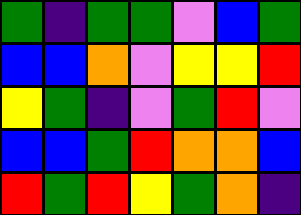[["green", "indigo", "green", "green", "violet", "blue", "green"], ["blue", "blue", "orange", "violet", "yellow", "yellow", "red"], ["yellow", "green", "indigo", "violet", "green", "red", "violet"], ["blue", "blue", "green", "red", "orange", "orange", "blue"], ["red", "green", "red", "yellow", "green", "orange", "indigo"]]